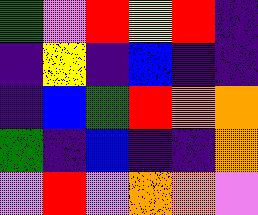[["green", "violet", "red", "yellow", "red", "indigo"], ["indigo", "yellow", "indigo", "blue", "indigo", "indigo"], ["indigo", "blue", "green", "red", "orange", "orange"], ["green", "indigo", "blue", "indigo", "indigo", "orange"], ["violet", "red", "violet", "orange", "orange", "violet"]]